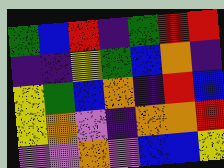[["green", "blue", "red", "indigo", "green", "red", "red"], ["indigo", "indigo", "yellow", "green", "blue", "orange", "indigo"], ["yellow", "green", "blue", "orange", "indigo", "red", "blue"], ["yellow", "orange", "violet", "indigo", "orange", "orange", "red"], ["violet", "violet", "orange", "violet", "blue", "blue", "yellow"]]